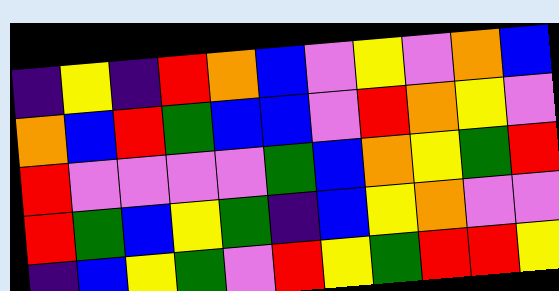[["indigo", "yellow", "indigo", "red", "orange", "blue", "violet", "yellow", "violet", "orange", "blue"], ["orange", "blue", "red", "green", "blue", "blue", "violet", "red", "orange", "yellow", "violet"], ["red", "violet", "violet", "violet", "violet", "green", "blue", "orange", "yellow", "green", "red"], ["red", "green", "blue", "yellow", "green", "indigo", "blue", "yellow", "orange", "violet", "violet"], ["indigo", "blue", "yellow", "green", "violet", "red", "yellow", "green", "red", "red", "yellow"]]